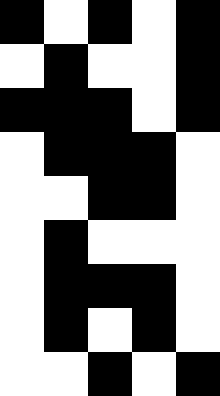[["black", "white", "black", "white", "black"], ["white", "black", "white", "white", "black"], ["black", "black", "black", "white", "black"], ["white", "black", "black", "black", "white"], ["white", "white", "black", "black", "white"], ["white", "black", "white", "white", "white"], ["white", "black", "black", "black", "white"], ["white", "black", "white", "black", "white"], ["white", "white", "black", "white", "black"]]